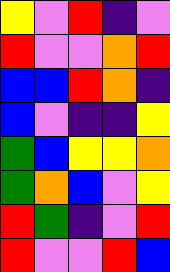[["yellow", "violet", "red", "indigo", "violet"], ["red", "violet", "violet", "orange", "red"], ["blue", "blue", "red", "orange", "indigo"], ["blue", "violet", "indigo", "indigo", "yellow"], ["green", "blue", "yellow", "yellow", "orange"], ["green", "orange", "blue", "violet", "yellow"], ["red", "green", "indigo", "violet", "red"], ["red", "violet", "violet", "red", "blue"]]